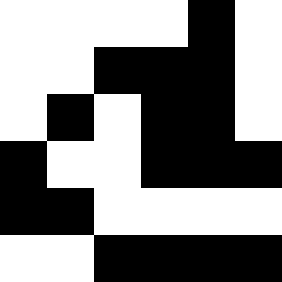[["white", "white", "white", "white", "black", "white"], ["white", "white", "black", "black", "black", "white"], ["white", "black", "white", "black", "black", "white"], ["black", "white", "white", "black", "black", "black"], ["black", "black", "white", "white", "white", "white"], ["white", "white", "black", "black", "black", "black"]]